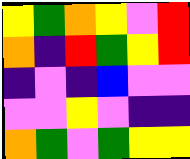[["yellow", "green", "orange", "yellow", "violet", "red"], ["orange", "indigo", "red", "green", "yellow", "red"], ["indigo", "violet", "indigo", "blue", "violet", "violet"], ["violet", "violet", "yellow", "violet", "indigo", "indigo"], ["orange", "green", "violet", "green", "yellow", "yellow"]]